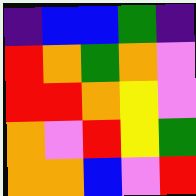[["indigo", "blue", "blue", "green", "indigo"], ["red", "orange", "green", "orange", "violet"], ["red", "red", "orange", "yellow", "violet"], ["orange", "violet", "red", "yellow", "green"], ["orange", "orange", "blue", "violet", "red"]]